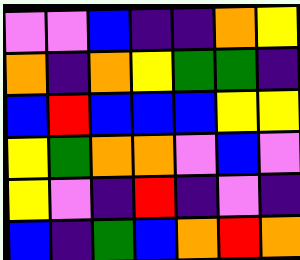[["violet", "violet", "blue", "indigo", "indigo", "orange", "yellow"], ["orange", "indigo", "orange", "yellow", "green", "green", "indigo"], ["blue", "red", "blue", "blue", "blue", "yellow", "yellow"], ["yellow", "green", "orange", "orange", "violet", "blue", "violet"], ["yellow", "violet", "indigo", "red", "indigo", "violet", "indigo"], ["blue", "indigo", "green", "blue", "orange", "red", "orange"]]